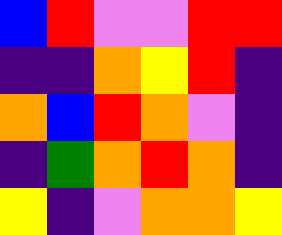[["blue", "red", "violet", "violet", "red", "red"], ["indigo", "indigo", "orange", "yellow", "red", "indigo"], ["orange", "blue", "red", "orange", "violet", "indigo"], ["indigo", "green", "orange", "red", "orange", "indigo"], ["yellow", "indigo", "violet", "orange", "orange", "yellow"]]